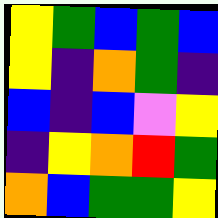[["yellow", "green", "blue", "green", "blue"], ["yellow", "indigo", "orange", "green", "indigo"], ["blue", "indigo", "blue", "violet", "yellow"], ["indigo", "yellow", "orange", "red", "green"], ["orange", "blue", "green", "green", "yellow"]]